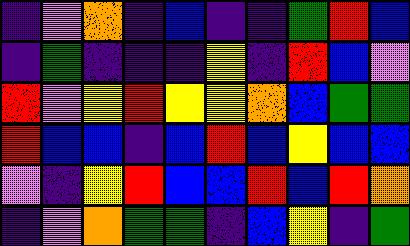[["indigo", "violet", "orange", "indigo", "blue", "indigo", "indigo", "green", "red", "blue"], ["indigo", "green", "indigo", "indigo", "indigo", "yellow", "indigo", "red", "blue", "violet"], ["red", "violet", "yellow", "red", "yellow", "yellow", "orange", "blue", "green", "green"], ["red", "blue", "blue", "indigo", "blue", "red", "blue", "yellow", "blue", "blue"], ["violet", "indigo", "yellow", "red", "blue", "blue", "red", "blue", "red", "orange"], ["indigo", "violet", "orange", "green", "green", "indigo", "blue", "yellow", "indigo", "green"]]